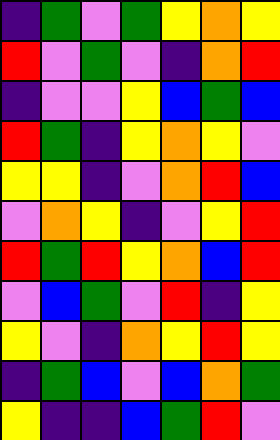[["indigo", "green", "violet", "green", "yellow", "orange", "yellow"], ["red", "violet", "green", "violet", "indigo", "orange", "red"], ["indigo", "violet", "violet", "yellow", "blue", "green", "blue"], ["red", "green", "indigo", "yellow", "orange", "yellow", "violet"], ["yellow", "yellow", "indigo", "violet", "orange", "red", "blue"], ["violet", "orange", "yellow", "indigo", "violet", "yellow", "red"], ["red", "green", "red", "yellow", "orange", "blue", "red"], ["violet", "blue", "green", "violet", "red", "indigo", "yellow"], ["yellow", "violet", "indigo", "orange", "yellow", "red", "yellow"], ["indigo", "green", "blue", "violet", "blue", "orange", "green"], ["yellow", "indigo", "indigo", "blue", "green", "red", "violet"]]